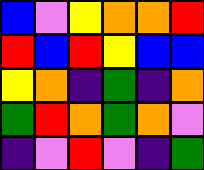[["blue", "violet", "yellow", "orange", "orange", "red"], ["red", "blue", "red", "yellow", "blue", "blue"], ["yellow", "orange", "indigo", "green", "indigo", "orange"], ["green", "red", "orange", "green", "orange", "violet"], ["indigo", "violet", "red", "violet", "indigo", "green"]]